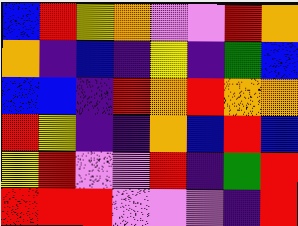[["blue", "red", "yellow", "orange", "violet", "violet", "red", "orange"], ["orange", "indigo", "blue", "indigo", "yellow", "indigo", "green", "blue"], ["blue", "blue", "indigo", "red", "orange", "red", "orange", "orange"], ["red", "yellow", "indigo", "indigo", "orange", "blue", "red", "blue"], ["yellow", "red", "violet", "violet", "red", "indigo", "green", "red"], ["red", "red", "red", "violet", "violet", "violet", "indigo", "red"]]